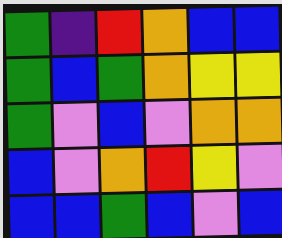[["green", "indigo", "red", "orange", "blue", "blue"], ["green", "blue", "green", "orange", "yellow", "yellow"], ["green", "violet", "blue", "violet", "orange", "orange"], ["blue", "violet", "orange", "red", "yellow", "violet"], ["blue", "blue", "green", "blue", "violet", "blue"]]